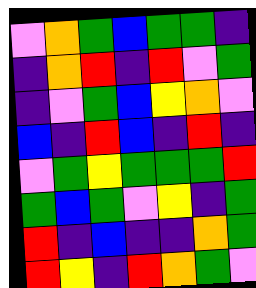[["violet", "orange", "green", "blue", "green", "green", "indigo"], ["indigo", "orange", "red", "indigo", "red", "violet", "green"], ["indigo", "violet", "green", "blue", "yellow", "orange", "violet"], ["blue", "indigo", "red", "blue", "indigo", "red", "indigo"], ["violet", "green", "yellow", "green", "green", "green", "red"], ["green", "blue", "green", "violet", "yellow", "indigo", "green"], ["red", "indigo", "blue", "indigo", "indigo", "orange", "green"], ["red", "yellow", "indigo", "red", "orange", "green", "violet"]]